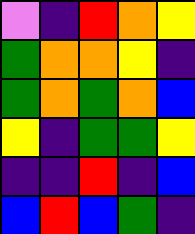[["violet", "indigo", "red", "orange", "yellow"], ["green", "orange", "orange", "yellow", "indigo"], ["green", "orange", "green", "orange", "blue"], ["yellow", "indigo", "green", "green", "yellow"], ["indigo", "indigo", "red", "indigo", "blue"], ["blue", "red", "blue", "green", "indigo"]]